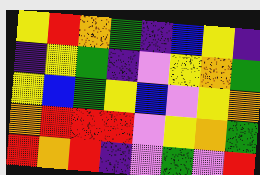[["yellow", "red", "orange", "green", "indigo", "blue", "yellow", "indigo"], ["indigo", "yellow", "green", "indigo", "violet", "yellow", "orange", "green"], ["yellow", "blue", "green", "yellow", "blue", "violet", "yellow", "orange"], ["orange", "red", "red", "red", "violet", "yellow", "orange", "green"], ["red", "orange", "red", "indigo", "violet", "green", "violet", "red"]]